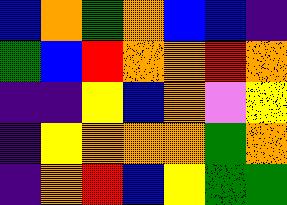[["blue", "orange", "green", "orange", "blue", "blue", "indigo"], ["green", "blue", "red", "orange", "orange", "red", "orange"], ["indigo", "indigo", "yellow", "blue", "orange", "violet", "yellow"], ["indigo", "yellow", "orange", "orange", "orange", "green", "orange"], ["indigo", "orange", "red", "blue", "yellow", "green", "green"]]